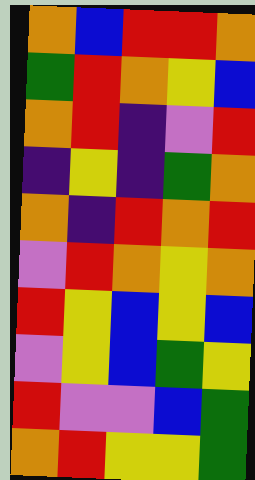[["orange", "blue", "red", "red", "orange"], ["green", "red", "orange", "yellow", "blue"], ["orange", "red", "indigo", "violet", "red"], ["indigo", "yellow", "indigo", "green", "orange"], ["orange", "indigo", "red", "orange", "red"], ["violet", "red", "orange", "yellow", "orange"], ["red", "yellow", "blue", "yellow", "blue"], ["violet", "yellow", "blue", "green", "yellow"], ["red", "violet", "violet", "blue", "green"], ["orange", "red", "yellow", "yellow", "green"]]